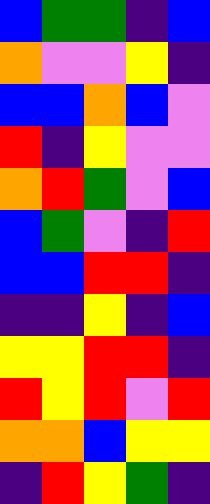[["blue", "green", "green", "indigo", "blue"], ["orange", "violet", "violet", "yellow", "indigo"], ["blue", "blue", "orange", "blue", "violet"], ["red", "indigo", "yellow", "violet", "violet"], ["orange", "red", "green", "violet", "blue"], ["blue", "green", "violet", "indigo", "red"], ["blue", "blue", "red", "red", "indigo"], ["indigo", "indigo", "yellow", "indigo", "blue"], ["yellow", "yellow", "red", "red", "indigo"], ["red", "yellow", "red", "violet", "red"], ["orange", "orange", "blue", "yellow", "yellow"], ["indigo", "red", "yellow", "green", "indigo"]]